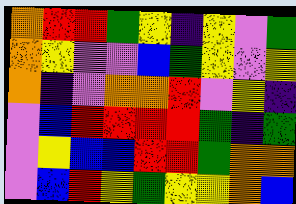[["orange", "red", "red", "green", "yellow", "indigo", "yellow", "violet", "green"], ["orange", "yellow", "violet", "violet", "blue", "green", "yellow", "violet", "yellow"], ["orange", "indigo", "violet", "orange", "orange", "red", "violet", "yellow", "indigo"], ["violet", "blue", "red", "red", "red", "red", "green", "indigo", "green"], ["violet", "yellow", "blue", "blue", "red", "red", "green", "orange", "orange"], ["violet", "blue", "red", "yellow", "green", "yellow", "yellow", "orange", "blue"]]